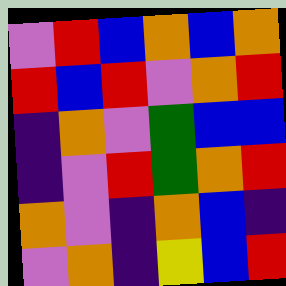[["violet", "red", "blue", "orange", "blue", "orange"], ["red", "blue", "red", "violet", "orange", "red"], ["indigo", "orange", "violet", "green", "blue", "blue"], ["indigo", "violet", "red", "green", "orange", "red"], ["orange", "violet", "indigo", "orange", "blue", "indigo"], ["violet", "orange", "indigo", "yellow", "blue", "red"]]